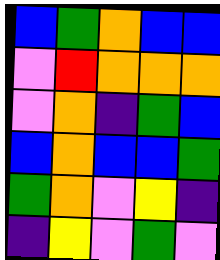[["blue", "green", "orange", "blue", "blue"], ["violet", "red", "orange", "orange", "orange"], ["violet", "orange", "indigo", "green", "blue"], ["blue", "orange", "blue", "blue", "green"], ["green", "orange", "violet", "yellow", "indigo"], ["indigo", "yellow", "violet", "green", "violet"]]